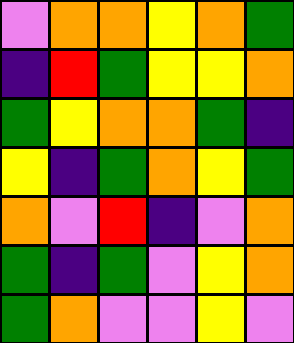[["violet", "orange", "orange", "yellow", "orange", "green"], ["indigo", "red", "green", "yellow", "yellow", "orange"], ["green", "yellow", "orange", "orange", "green", "indigo"], ["yellow", "indigo", "green", "orange", "yellow", "green"], ["orange", "violet", "red", "indigo", "violet", "orange"], ["green", "indigo", "green", "violet", "yellow", "orange"], ["green", "orange", "violet", "violet", "yellow", "violet"]]